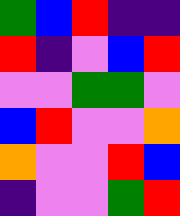[["green", "blue", "red", "indigo", "indigo"], ["red", "indigo", "violet", "blue", "red"], ["violet", "violet", "green", "green", "violet"], ["blue", "red", "violet", "violet", "orange"], ["orange", "violet", "violet", "red", "blue"], ["indigo", "violet", "violet", "green", "red"]]